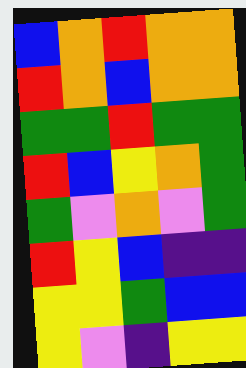[["blue", "orange", "red", "orange", "orange"], ["red", "orange", "blue", "orange", "orange"], ["green", "green", "red", "green", "green"], ["red", "blue", "yellow", "orange", "green"], ["green", "violet", "orange", "violet", "green"], ["red", "yellow", "blue", "indigo", "indigo"], ["yellow", "yellow", "green", "blue", "blue"], ["yellow", "violet", "indigo", "yellow", "yellow"]]